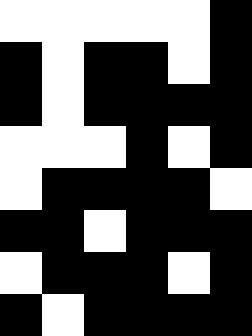[["white", "white", "white", "white", "white", "black"], ["black", "white", "black", "black", "white", "black"], ["black", "white", "black", "black", "black", "black"], ["white", "white", "white", "black", "white", "black"], ["white", "black", "black", "black", "black", "white"], ["black", "black", "white", "black", "black", "black"], ["white", "black", "black", "black", "white", "black"], ["black", "white", "black", "black", "black", "black"]]